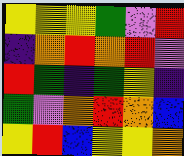[["yellow", "yellow", "yellow", "green", "violet", "red"], ["indigo", "orange", "red", "orange", "red", "violet"], ["red", "green", "indigo", "green", "yellow", "indigo"], ["green", "violet", "orange", "red", "orange", "blue"], ["yellow", "red", "blue", "yellow", "yellow", "orange"]]